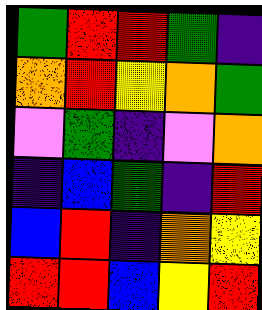[["green", "red", "red", "green", "indigo"], ["orange", "red", "yellow", "orange", "green"], ["violet", "green", "indigo", "violet", "orange"], ["indigo", "blue", "green", "indigo", "red"], ["blue", "red", "indigo", "orange", "yellow"], ["red", "red", "blue", "yellow", "red"]]